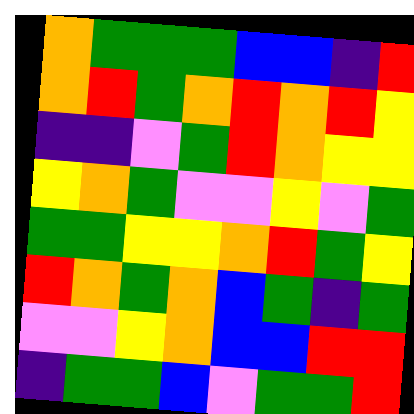[["orange", "green", "green", "green", "blue", "blue", "indigo", "red"], ["orange", "red", "green", "orange", "red", "orange", "red", "yellow"], ["indigo", "indigo", "violet", "green", "red", "orange", "yellow", "yellow"], ["yellow", "orange", "green", "violet", "violet", "yellow", "violet", "green"], ["green", "green", "yellow", "yellow", "orange", "red", "green", "yellow"], ["red", "orange", "green", "orange", "blue", "green", "indigo", "green"], ["violet", "violet", "yellow", "orange", "blue", "blue", "red", "red"], ["indigo", "green", "green", "blue", "violet", "green", "green", "red"]]